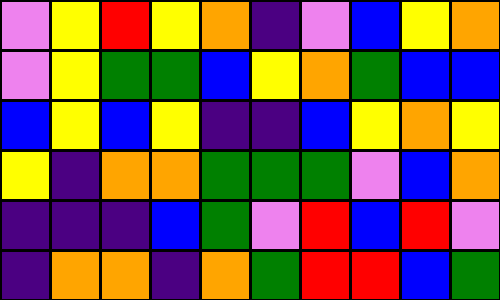[["violet", "yellow", "red", "yellow", "orange", "indigo", "violet", "blue", "yellow", "orange"], ["violet", "yellow", "green", "green", "blue", "yellow", "orange", "green", "blue", "blue"], ["blue", "yellow", "blue", "yellow", "indigo", "indigo", "blue", "yellow", "orange", "yellow"], ["yellow", "indigo", "orange", "orange", "green", "green", "green", "violet", "blue", "orange"], ["indigo", "indigo", "indigo", "blue", "green", "violet", "red", "blue", "red", "violet"], ["indigo", "orange", "orange", "indigo", "orange", "green", "red", "red", "blue", "green"]]